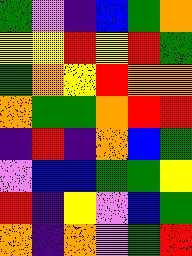[["green", "violet", "indigo", "blue", "green", "orange"], ["yellow", "yellow", "red", "yellow", "red", "green"], ["green", "orange", "yellow", "red", "orange", "orange"], ["orange", "green", "green", "orange", "red", "red"], ["indigo", "red", "indigo", "orange", "blue", "green"], ["violet", "blue", "blue", "green", "green", "yellow"], ["red", "indigo", "yellow", "violet", "blue", "green"], ["orange", "indigo", "orange", "violet", "green", "red"]]